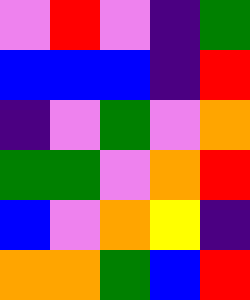[["violet", "red", "violet", "indigo", "green"], ["blue", "blue", "blue", "indigo", "red"], ["indigo", "violet", "green", "violet", "orange"], ["green", "green", "violet", "orange", "red"], ["blue", "violet", "orange", "yellow", "indigo"], ["orange", "orange", "green", "blue", "red"]]